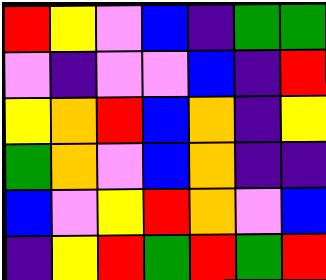[["red", "yellow", "violet", "blue", "indigo", "green", "green"], ["violet", "indigo", "violet", "violet", "blue", "indigo", "red"], ["yellow", "orange", "red", "blue", "orange", "indigo", "yellow"], ["green", "orange", "violet", "blue", "orange", "indigo", "indigo"], ["blue", "violet", "yellow", "red", "orange", "violet", "blue"], ["indigo", "yellow", "red", "green", "red", "green", "red"]]